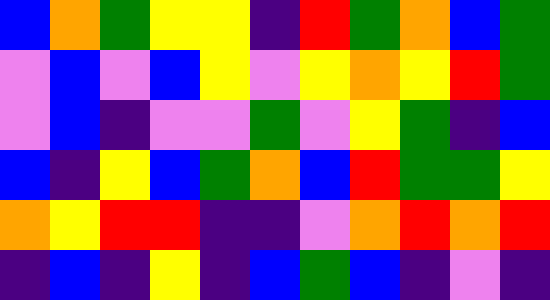[["blue", "orange", "green", "yellow", "yellow", "indigo", "red", "green", "orange", "blue", "green"], ["violet", "blue", "violet", "blue", "yellow", "violet", "yellow", "orange", "yellow", "red", "green"], ["violet", "blue", "indigo", "violet", "violet", "green", "violet", "yellow", "green", "indigo", "blue"], ["blue", "indigo", "yellow", "blue", "green", "orange", "blue", "red", "green", "green", "yellow"], ["orange", "yellow", "red", "red", "indigo", "indigo", "violet", "orange", "red", "orange", "red"], ["indigo", "blue", "indigo", "yellow", "indigo", "blue", "green", "blue", "indigo", "violet", "indigo"]]